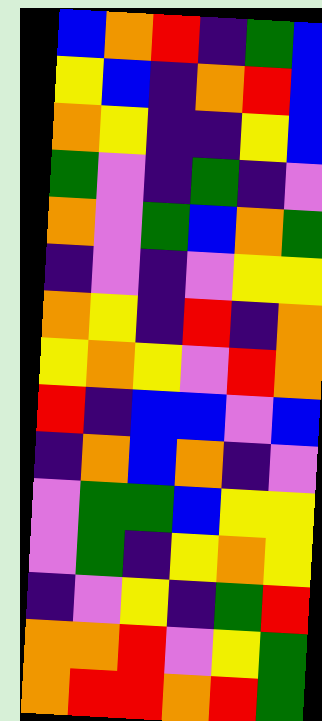[["blue", "orange", "red", "indigo", "green", "blue"], ["yellow", "blue", "indigo", "orange", "red", "blue"], ["orange", "yellow", "indigo", "indigo", "yellow", "blue"], ["green", "violet", "indigo", "green", "indigo", "violet"], ["orange", "violet", "green", "blue", "orange", "green"], ["indigo", "violet", "indigo", "violet", "yellow", "yellow"], ["orange", "yellow", "indigo", "red", "indigo", "orange"], ["yellow", "orange", "yellow", "violet", "red", "orange"], ["red", "indigo", "blue", "blue", "violet", "blue"], ["indigo", "orange", "blue", "orange", "indigo", "violet"], ["violet", "green", "green", "blue", "yellow", "yellow"], ["violet", "green", "indigo", "yellow", "orange", "yellow"], ["indigo", "violet", "yellow", "indigo", "green", "red"], ["orange", "orange", "red", "violet", "yellow", "green"], ["orange", "red", "red", "orange", "red", "green"]]